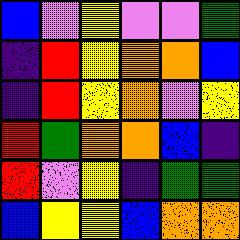[["blue", "violet", "yellow", "violet", "violet", "green"], ["indigo", "red", "yellow", "orange", "orange", "blue"], ["indigo", "red", "yellow", "orange", "violet", "yellow"], ["red", "green", "orange", "orange", "blue", "indigo"], ["red", "violet", "yellow", "indigo", "green", "green"], ["blue", "yellow", "yellow", "blue", "orange", "orange"]]